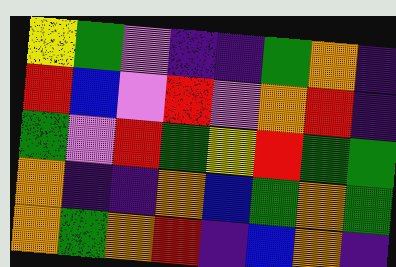[["yellow", "green", "violet", "indigo", "indigo", "green", "orange", "indigo"], ["red", "blue", "violet", "red", "violet", "orange", "red", "indigo"], ["green", "violet", "red", "green", "yellow", "red", "green", "green"], ["orange", "indigo", "indigo", "orange", "blue", "green", "orange", "green"], ["orange", "green", "orange", "red", "indigo", "blue", "orange", "indigo"]]